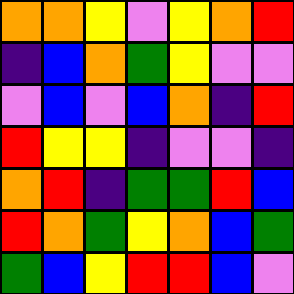[["orange", "orange", "yellow", "violet", "yellow", "orange", "red"], ["indigo", "blue", "orange", "green", "yellow", "violet", "violet"], ["violet", "blue", "violet", "blue", "orange", "indigo", "red"], ["red", "yellow", "yellow", "indigo", "violet", "violet", "indigo"], ["orange", "red", "indigo", "green", "green", "red", "blue"], ["red", "orange", "green", "yellow", "orange", "blue", "green"], ["green", "blue", "yellow", "red", "red", "blue", "violet"]]